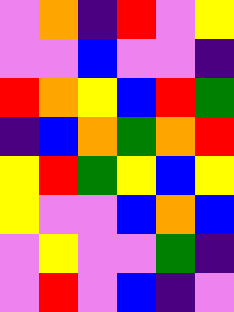[["violet", "orange", "indigo", "red", "violet", "yellow"], ["violet", "violet", "blue", "violet", "violet", "indigo"], ["red", "orange", "yellow", "blue", "red", "green"], ["indigo", "blue", "orange", "green", "orange", "red"], ["yellow", "red", "green", "yellow", "blue", "yellow"], ["yellow", "violet", "violet", "blue", "orange", "blue"], ["violet", "yellow", "violet", "violet", "green", "indigo"], ["violet", "red", "violet", "blue", "indigo", "violet"]]